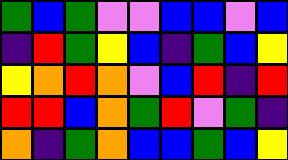[["green", "blue", "green", "violet", "violet", "blue", "blue", "violet", "blue"], ["indigo", "red", "green", "yellow", "blue", "indigo", "green", "blue", "yellow"], ["yellow", "orange", "red", "orange", "violet", "blue", "red", "indigo", "red"], ["red", "red", "blue", "orange", "green", "red", "violet", "green", "indigo"], ["orange", "indigo", "green", "orange", "blue", "blue", "green", "blue", "yellow"]]